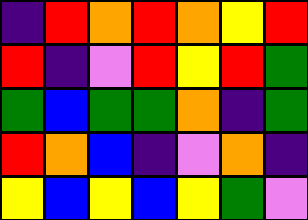[["indigo", "red", "orange", "red", "orange", "yellow", "red"], ["red", "indigo", "violet", "red", "yellow", "red", "green"], ["green", "blue", "green", "green", "orange", "indigo", "green"], ["red", "orange", "blue", "indigo", "violet", "orange", "indigo"], ["yellow", "blue", "yellow", "blue", "yellow", "green", "violet"]]